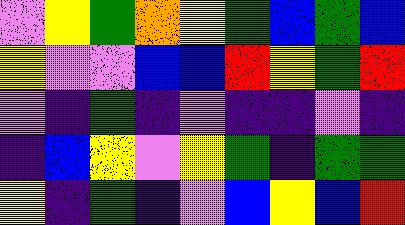[["violet", "yellow", "green", "orange", "yellow", "green", "blue", "green", "blue"], ["yellow", "violet", "violet", "blue", "blue", "red", "yellow", "green", "red"], ["violet", "indigo", "green", "indigo", "violet", "indigo", "indigo", "violet", "indigo"], ["indigo", "blue", "yellow", "violet", "yellow", "green", "indigo", "green", "green"], ["yellow", "indigo", "green", "indigo", "violet", "blue", "yellow", "blue", "red"]]